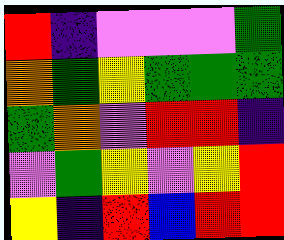[["red", "indigo", "violet", "violet", "violet", "green"], ["orange", "green", "yellow", "green", "green", "green"], ["green", "orange", "violet", "red", "red", "indigo"], ["violet", "green", "yellow", "violet", "yellow", "red"], ["yellow", "indigo", "red", "blue", "red", "red"]]